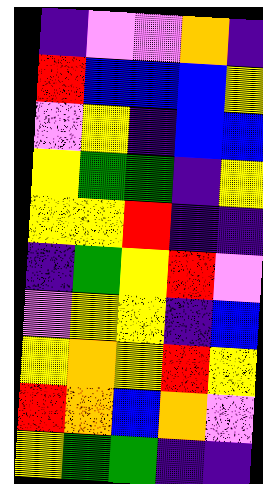[["indigo", "violet", "violet", "orange", "indigo"], ["red", "blue", "blue", "blue", "yellow"], ["violet", "yellow", "indigo", "blue", "blue"], ["yellow", "green", "green", "indigo", "yellow"], ["yellow", "yellow", "red", "indigo", "indigo"], ["indigo", "green", "yellow", "red", "violet"], ["violet", "yellow", "yellow", "indigo", "blue"], ["yellow", "orange", "yellow", "red", "yellow"], ["red", "orange", "blue", "orange", "violet"], ["yellow", "green", "green", "indigo", "indigo"]]